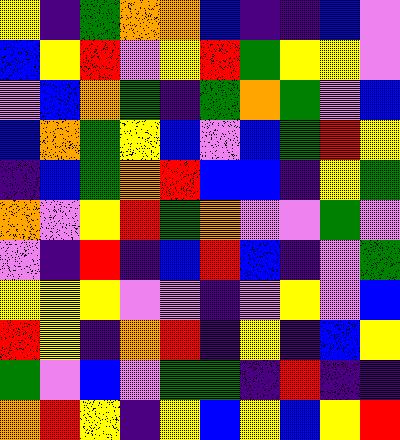[["yellow", "indigo", "green", "orange", "orange", "blue", "indigo", "indigo", "blue", "violet"], ["blue", "yellow", "red", "violet", "yellow", "red", "green", "yellow", "yellow", "violet"], ["violet", "blue", "orange", "green", "indigo", "green", "orange", "green", "violet", "blue"], ["blue", "orange", "green", "yellow", "blue", "violet", "blue", "green", "red", "yellow"], ["indigo", "blue", "green", "orange", "red", "blue", "blue", "indigo", "yellow", "green"], ["orange", "violet", "yellow", "red", "green", "orange", "violet", "violet", "green", "violet"], ["violet", "indigo", "red", "indigo", "blue", "red", "blue", "indigo", "violet", "green"], ["yellow", "yellow", "yellow", "violet", "violet", "indigo", "violet", "yellow", "violet", "blue"], ["red", "yellow", "indigo", "orange", "red", "indigo", "yellow", "indigo", "blue", "yellow"], ["green", "violet", "blue", "violet", "green", "green", "indigo", "red", "indigo", "indigo"], ["orange", "red", "yellow", "indigo", "yellow", "blue", "yellow", "blue", "yellow", "red"]]